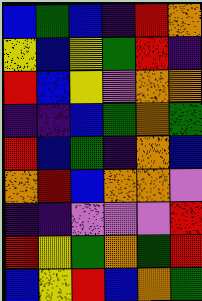[["blue", "green", "blue", "indigo", "red", "orange"], ["yellow", "blue", "yellow", "green", "red", "indigo"], ["red", "blue", "yellow", "violet", "orange", "orange"], ["indigo", "indigo", "blue", "green", "orange", "green"], ["red", "blue", "green", "indigo", "orange", "blue"], ["orange", "red", "blue", "orange", "orange", "violet"], ["indigo", "indigo", "violet", "violet", "violet", "red"], ["red", "yellow", "green", "orange", "green", "red"], ["blue", "yellow", "red", "blue", "orange", "green"]]